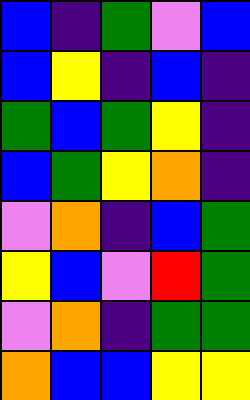[["blue", "indigo", "green", "violet", "blue"], ["blue", "yellow", "indigo", "blue", "indigo"], ["green", "blue", "green", "yellow", "indigo"], ["blue", "green", "yellow", "orange", "indigo"], ["violet", "orange", "indigo", "blue", "green"], ["yellow", "blue", "violet", "red", "green"], ["violet", "orange", "indigo", "green", "green"], ["orange", "blue", "blue", "yellow", "yellow"]]